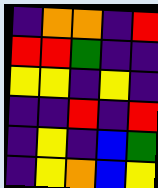[["indigo", "orange", "orange", "indigo", "red"], ["red", "red", "green", "indigo", "indigo"], ["yellow", "yellow", "indigo", "yellow", "indigo"], ["indigo", "indigo", "red", "indigo", "red"], ["indigo", "yellow", "indigo", "blue", "green"], ["indigo", "yellow", "orange", "blue", "yellow"]]